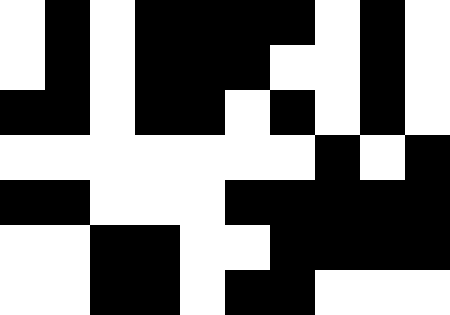[["white", "black", "white", "black", "black", "black", "black", "white", "black", "white"], ["white", "black", "white", "black", "black", "black", "white", "white", "black", "white"], ["black", "black", "white", "black", "black", "white", "black", "white", "black", "white"], ["white", "white", "white", "white", "white", "white", "white", "black", "white", "black"], ["black", "black", "white", "white", "white", "black", "black", "black", "black", "black"], ["white", "white", "black", "black", "white", "white", "black", "black", "black", "black"], ["white", "white", "black", "black", "white", "black", "black", "white", "white", "white"]]